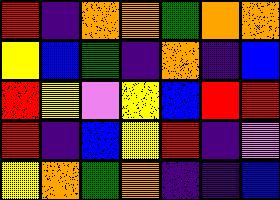[["red", "indigo", "orange", "orange", "green", "orange", "orange"], ["yellow", "blue", "green", "indigo", "orange", "indigo", "blue"], ["red", "yellow", "violet", "yellow", "blue", "red", "red"], ["red", "indigo", "blue", "yellow", "red", "indigo", "violet"], ["yellow", "orange", "green", "orange", "indigo", "indigo", "blue"]]